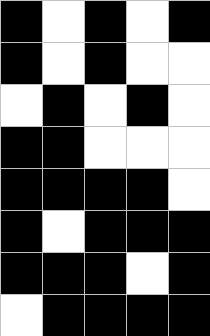[["black", "white", "black", "white", "black"], ["black", "white", "black", "white", "white"], ["white", "black", "white", "black", "white"], ["black", "black", "white", "white", "white"], ["black", "black", "black", "black", "white"], ["black", "white", "black", "black", "black"], ["black", "black", "black", "white", "black"], ["white", "black", "black", "black", "black"]]